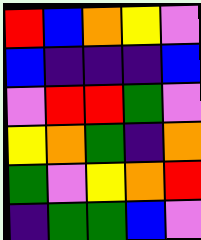[["red", "blue", "orange", "yellow", "violet"], ["blue", "indigo", "indigo", "indigo", "blue"], ["violet", "red", "red", "green", "violet"], ["yellow", "orange", "green", "indigo", "orange"], ["green", "violet", "yellow", "orange", "red"], ["indigo", "green", "green", "blue", "violet"]]